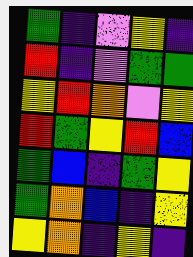[["green", "indigo", "violet", "yellow", "indigo"], ["red", "indigo", "violet", "green", "green"], ["yellow", "red", "orange", "violet", "yellow"], ["red", "green", "yellow", "red", "blue"], ["green", "blue", "indigo", "green", "yellow"], ["green", "orange", "blue", "indigo", "yellow"], ["yellow", "orange", "indigo", "yellow", "indigo"]]